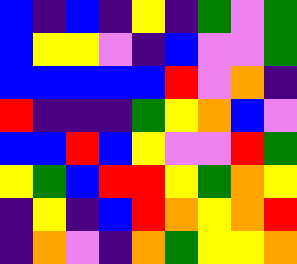[["blue", "indigo", "blue", "indigo", "yellow", "indigo", "green", "violet", "green"], ["blue", "yellow", "yellow", "violet", "indigo", "blue", "violet", "violet", "green"], ["blue", "blue", "blue", "blue", "blue", "red", "violet", "orange", "indigo"], ["red", "indigo", "indigo", "indigo", "green", "yellow", "orange", "blue", "violet"], ["blue", "blue", "red", "blue", "yellow", "violet", "violet", "red", "green"], ["yellow", "green", "blue", "red", "red", "yellow", "green", "orange", "yellow"], ["indigo", "yellow", "indigo", "blue", "red", "orange", "yellow", "orange", "red"], ["indigo", "orange", "violet", "indigo", "orange", "green", "yellow", "yellow", "orange"]]